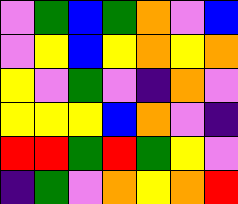[["violet", "green", "blue", "green", "orange", "violet", "blue"], ["violet", "yellow", "blue", "yellow", "orange", "yellow", "orange"], ["yellow", "violet", "green", "violet", "indigo", "orange", "violet"], ["yellow", "yellow", "yellow", "blue", "orange", "violet", "indigo"], ["red", "red", "green", "red", "green", "yellow", "violet"], ["indigo", "green", "violet", "orange", "yellow", "orange", "red"]]